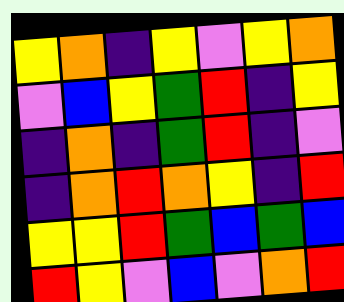[["yellow", "orange", "indigo", "yellow", "violet", "yellow", "orange"], ["violet", "blue", "yellow", "green", "red", "indigo", "yellow"], ["indigo", "orange", "indigo", "green", "red", "indigo", "violet"], ["indigo", "orange", "red", "orange", "yellow", "indigo", "red"], ["yellow", "yellow", "red", "green", "blue", "green", "blue"], ["red", "yellow", "violet", "blue", "violet", "orange", "red"]]